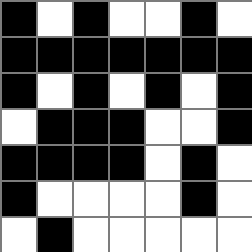[["black", "white", "black", "white", "white", "black", "white"], ["black", "black", "black", "black", "black", "black", "black"], ["black", "white", "black", "white", "black", "white", "black"], ["white", "black", "black", "black", "white", "white", "black"], ["black", "black", "black", "black", "white", "black", "white"], ["black", "white", "white", "white", "white", "black", "white"], ["white", "black", "white", "white", "white", "white", "white"]]